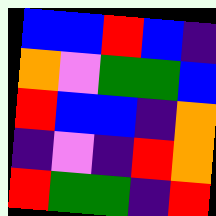[["blue", "blue", "red", "blue", "indigo"], ["orange", "violet", "green", "green", "blue"], ["red", "blue", "blue", "indigo", "orange"], ["indigo", "violet", "indigo", "red", "orange"], ["red", "green", "green", "indigo", "red"]]